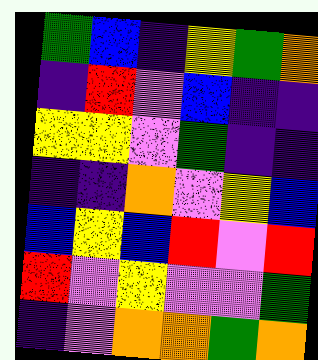[["green", "blue", "indigo", "yellow", "green", "orange"], ["indigo", "red", "violet", "blue", "indigo", "indigo"], ["yellow", "yellow", "violet", "green", "indigo", "indigo"], ["indigo", "indigo", "orange", "violet", "yellow", "blue"], ["blue", "yellow", "blue", "red", "violet", "red"], ["red", "violet", "yellow", "violet", "violet", "green"], ["indigo", "violet", "orange", "orange", "green", "orange"]]